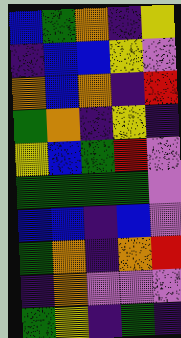[["blue", "green", "orange", "indigo", "yellow"], ["indigo", "blue", "blue", "yellow", "violet"], ["orange", "blue", "orange", "indigo", "red"], ["green", "orange", "indigo", "yellow", "indigo"], ["yellow", "blue", "green", "red", "violet"], ["green", "green", "green", "green", "violet"], ["blue", "blue", "indigo", "blue", "violet"], ["green", "orange", "indigo", "orange", "red"], ["indigo", "orange", "violet", "violet", "violet"], ["green", "yellow", "indigo", "green", "indigo"]]